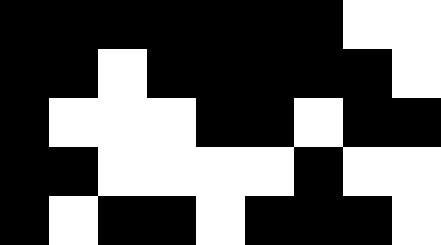[["black", "black", "black", "black", "black", "black", "black", "white", "white"], ["black", "black", "white", "black", "black", "black", "black", "black", "white"], ["black", "white", "white", "white", "black", "black", "white", "black", "black"], ["black", "black", "white", "white", "white", "white", "black", "white", "white"], ["black", "white", "black", "black", "white", "black", "black", "black", "white"]]